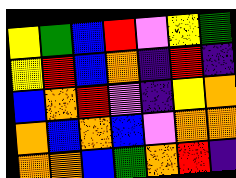[["yellow", "green", "blue", "red", "violet", "yellow", "green"], ["yellow", "red", "blue", "orange", "indigo", "red", "indigo"], ["blue", "orange", "red", "violet", "indigo", "yellow", "orange"], ["orange", "blue", "orange", "blue", "violet", "orange", "orange"], ["orange", "orange", "blue", "green", "orange", "red", "indigo"]]